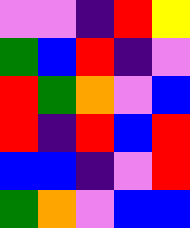[["violet", "violet", "indigo", "red", "yellow"], ["green", "blue", "red", "indigo", "violet"], ["red", "green", "orange", "violet", "blue"], ["red", "indigo", "red", "blue", "red"], ["blue", "blue", "indigo", "violet", "red"], ["green", "orange", "violet", "blue", "blue"]]